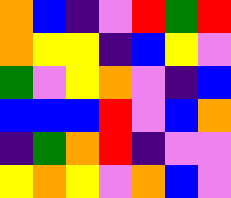[["orange", "blue", "indigo", "violet", "red", "green", "red"], ["orange", "yellow", "yellow", "indigo", "blue", "yellow", "violet"], ["green", "violet", "yellow", "orange", "violet", "indigo", "blue"], ["blue", "blue", "blue", "red", "violet", "blue", "orange"], ["indigo", "green", "orange", "red", "indigo", "violet", "violet"], ["yellow", "orange", "yellow", "violet", "orange", "blue", "violet"]]